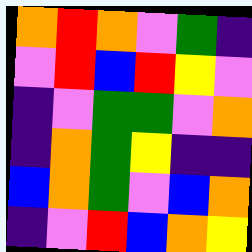[["orange", "red", "orange", "violet", "green", "indigo"], ["violet", "red", "blue", "red", "yellow", "violet"], ["indigo", "violet", "green", "green", "violet", "orange"], ["indigo", "orange", "green", "yellow", "indigo", "indigo"], ["blue", "orange", "green", "violet", "blue", "orange"], ["indigo", "violet", "red", "blue", "orange", "yellow"]]